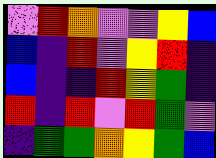[["violet", "red", "orange", "violet", "violet", "yellow", "blue"], ["blue", "indigo", "red", "violet", "yellow", "red", "indigo"], ["blue", "indigo", "indigo", "red", "yellow", "green", "indigo"], ["red", "indigo", "red", "violet", "red", "green", "violet"], ["indigo", "green", "green", "orange", "yellow", "green", "blue"]]